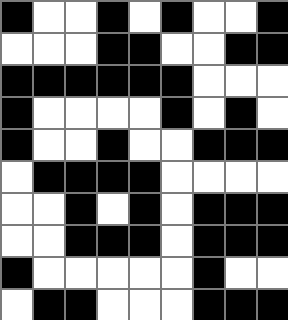[["black", "white", "white", "black", "white", "black", "white", "white", "black"], ["white", "white", "white", "black", "black", "white", "white", "black", "black"], ["black", "black", "black", "black", "black", "black", "white", "white", "white"], ["black", "white", "white", "white", "white", "black", "white", "black", "white"], ["black", "white", "white", "black", "white", "white", "black", "black", "black"], ["white", "black", "black", "black", "black", "white", "white", "white", "white"], ["white", "white", "black", "white", "black", "white", "black", "black", "black"], ["white", "white", "black", "black", "black", "white", "black", "black", "black"], ["black", "white", "white", "white", "white", "white", "black", "white", "white"], ["white", "black", "black", "white", "white", "white", "black", "black", "black"]]